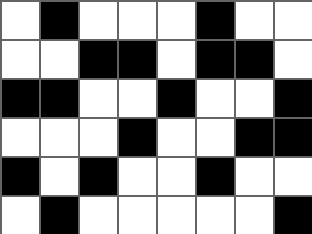[["white", "black", "white", "white", "white", "black", "white", "white"], ["white", "white", "black", "black", "white", "black", "black", "white"], ["black", "black", "white", "white", "black", "white", "white", "black"], ["white", "white", "white", "black", "white", "white", "black", "black"], ["black", "white", "black", "white", "white", "black", "white", "white"], ["white", "black", "white", "white", "white", "white", "white", "black"]]